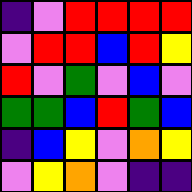[["indigo", "violet", "red", "red", "red", "red"], ["violet", "red", "red", "blue", "red", "yellow"], ["red", "violet", "green", "violet", "blue", "violet"], ["green", "green", "blue", "red", "green", "blue"], ["indigo", "blue", "yellow", "violet", "orange", "yellow"], ["violet", "yellow", "orange", "violet", "indigo", "indigo"]]